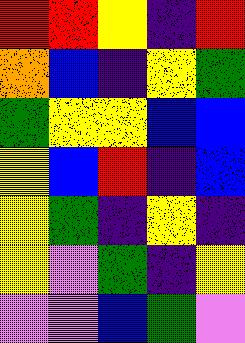[["red", "red", "yellow", "indigo", "red"], ["orange", "blue", "indigo", "yellow", "green"], ["green", "yellow", "yellow", "blue", "blue"], ["yellow", "blue", "red", "indigo", "blue"], ["yellow", "green", "indigo", "yellow", "indigo"], ["yellow", "violet", "green", "indigo", "yellow"], ["violet", "violet", "blue", "green", "violet"]]